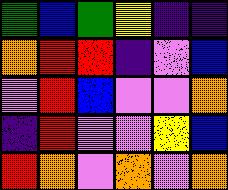[["green", "blue", "green", "yellow", "indigo", "indigo"], ["orange", "red", "red", "indigo", "violet", "blue"], ["violet", "red", "blue", "violet", "violet", "orange"], ["indigo", "red", "violet", "violet", "yellow", "blue"], ["red", "orange", "violet", "orange", "violet", "orange"]]